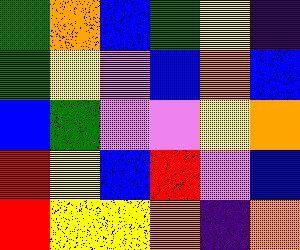[["green", "orange", "blue", "green", "yellow", "indigo"], ["green", "yellow", "violet", "blue", "orange", "blue"], ["blue", "green", "violet", "violet", "yellow", "orange"], ["red", "yellow", "blue", "red", "violet", "blue"], ["red", "yellow", "yellow", "orange", "indigo", "orange"]]